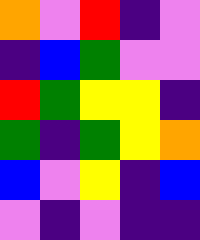[["orange", "violet", "red", "indigo", "violet"], ["indigo", "blue", "green", "violet", "violet"], ["red", "green", "yellow", "yellow", "indigo"], ["green", "indigo", "green", "yellow", "orange"], ["blue", "violet", "yellow", "indigo", "blue"], ["violet", "indigo", "violet", "indigo", "indigo"]]